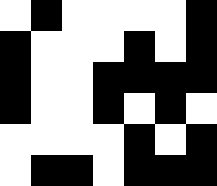[["white", "black", "white", "white", "white", "white", "black"], ["black", "white", "white", "white", "black", "white", "black"], ["black", "white", "white", "black", "black", "black", "black"], ["black", "white", "white", "black", "white", "black", "white"], ["white", "white", "white", "white", "black", "white", "black"], ["white", "black", "black", "white", "black", "black", "black"]]